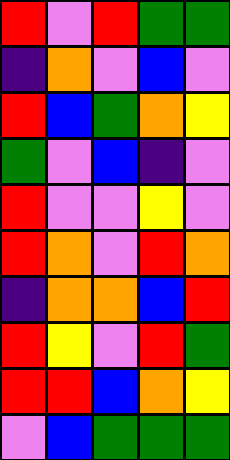[["red", "violet", "red", "green", "green"], ["indigo", "orange", "violet", "blue", "violet"], ["red", "blue", "green", "orange", "yellow"], ["green", "violet", "blue", "indigo", "violet"], ["red", "violet", "violet", "yellow", "violet"], ["red", "orange", "violet", "red", "orange"], ["indigo", "orange", "orange", "blue", "red"], ["red", "yellow", "violet", "red", "green"], ["red", "red", "blue", "orange", "yellow"], ["violet", "blue", "green", "green", "green"]]